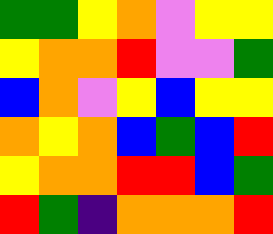[["green", "green", "yellow", "orange", "violet", "yellow", "yellow"], ["yellow", "orange", "orange", "red", "violet", "violet", "green"], ["blue", "orange", "violet", "yellow", "blue", "yellow", "yellow"], ["orange", "yellow", "orange", "blue", "green", "blue", "red"], ["yellow", "orange", "orange", "red", "red", "blue", "green"], ["red", "green", "indigo", "orange", "orange", "orange", "red"]]